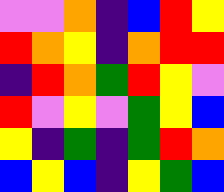[["violet", "violet", "orange", "indigo", "blue", "red", "yellow"], ["red", "orange", "yellow", "indigo", "orange", "red", "red"], ["indigo", "red", "orange", "green", "red", "yellow", "violet"], ["red", "violet", "yellow", "violet", "green", "yellow", "blue"], ["yellow", "indigo", "green", "indigo", "green", "red", "orange"], ["blue", "yellow", "blue", "indigo", "yellow", "green", "blue"]]